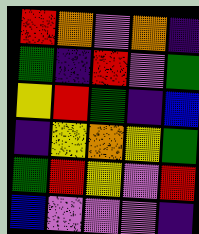[["red", "orange", "violet", "orange", "indigo"], ["green", "indigo", "red", "violet", "green"], ["yellow", "red", "green", "indigo", "blue"], ["indigo", "yellow", "orange", "yellow", "green"], ["green", "red", "yellow", "violet", "red"], ["blue", "violet", "violet", "violet", "indigo"]]